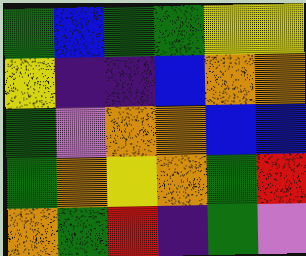[["green", "blue", "green", "green", "yellow", "yellow"], ["yellow", "indigo", "indigo", "blue", "orange", "orange"], ["green", "violet", "orange", "orange", "blue", "blue"], ["green", "orange", "yellow", "orange", "green", "red"], ["orange", "green", "red", "indigo", "green", "violet"]]